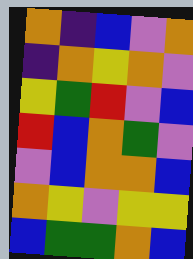[["orange", "indigo", "blue", "violet", "orange"], ["indigo", "orange", "yellow", "orange", "violet"], ["yellow", "green", "red", "violet", "blue"], ["red", "blue", "orange", "green", "violet"], ["violet", "blue", "orange", "orange", "blue"], ["orange", "yellow", "violet", "yellow", "yellow"], ["blue", "green", "green", "orange", "blue"]]